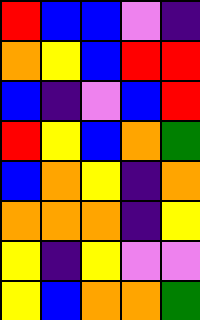[["red", "blue", "blue", "violet", "indigo"], ["orange", "yellow", "blue", "red", "red"], ["blue", "indigo", "violet", "blue", "red"], ["red", "yellow", "blue", "orange", "green"], ["blue", "orange", "yellow", "indigo", "orange"], ["orange", "orange", "orange", "indigo", "yellow"], ["yellow", "indigo", "yellow", "violet", "violet"], ["yellow", "blue", "orange", "orange", "green"]]